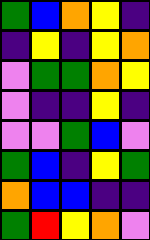[["green", "blue", "orange", "yellow", "indigo"], ["indigo", "yellow", "indigo", "yellow", "orange"], ["violet", "green", "green", "orange", "yellow"], ["violet", "indigo", "indigo", "yellow", "indigo"], ["violet", "violet", "green", "blue", "violet"], ["green", "blue", "indigo", "yellow", "green"], ["orange", "blue", "blue", "indigo", "indigo"], ["green", "red", "yellow", "orange", "violet"]]